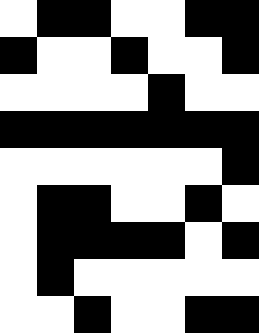[["white", "black", "black", "white", "white", "black", "black"], ["black", "white", "white", "black", "white", "white", "black"], ["white", "white", "white", "white", "black", "white", "white"], ["black", "black", "black", "black", "black", "black", "black"], ["white", "white", "white", "white", "white", "white", "black"], ["white", "black", "black", "white", "white", "black", "white"], ["white", "black", "black", "black", "black", "white", "black"], ["white", "black", "white", "white", "white", "white", "white"], ["white", "white", "black", "white", "white", "black", "black"]]